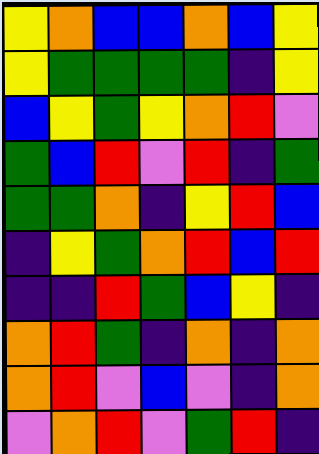[["yellow", "orange", "blue", "blue", "orange", "blue", "yellow"], ["yellow", "green", "green", "green", "green", "indigo", "yellow"], ["blue", "yellow", "green", "yellow", "orange", "red", "violet"], ["green", "blue", "red", "violet", "red", "indigo", "green"], ["green", "green", "orange", "indigo", "yellow", "red", "blue"], ["indigo", "yellow", "green", "orange", "red", "blue", "red"], ["indigo", "indigo", "red", "green", "blue", "yellow", "indigo"], ["orange", "red", "green", "indigo", "orange", "indigo", "orange"], ["orange", "red", "violet", "blue", "violet", "indigo", "orange"], ["violet", "orange", "red", "violet", "green", "red", "indigo"]]